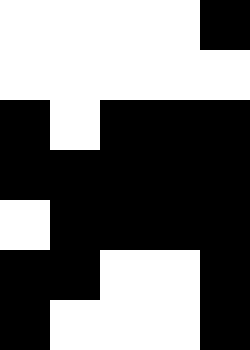[["white", "white", "white", "white", "black"], ["white", "white", "white", "white", "white"], ["black", "white", "black", "black", "black"], ["black", "black", "black", "black", "black"], ["white", "black", "black", "black", "black"], ["black", "black", "white", "white", "black"], ["black", "white", "white", "white", "black"]]